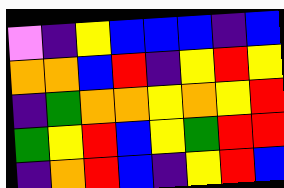[["violet", "indigo", "yellow", "blue", "blue", "blue", "indigo", "blue"], ["orange", "orange", "blue", "red", "indigo", "yellow", "red", "yellow"], ["indigo", "green", "orange", "orange", "yellow", "orange", "yellow", "red"], ["green", "yellow", "red", "blue", "yellow", "green", "red", "red"], ["indigo", "orange", "red", "blue", "indigo", "yellow", "red", "blue"]]